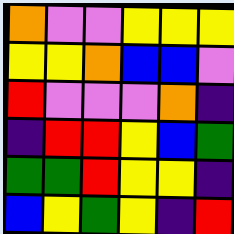[["orange", "violet", "violet", "yellow", "yellow", "yellow"], ["yellow", "yellow", "orange", "blue", "blue", "violet"], ["red", "violet", "violet", "violet", "orange", "indigo"], ["indigo", "red", "red", "yellow", "blue", "green"], ["green", "green", "red", "yellow", "yellow", "indigo"], ["blue", "yellow", "green", "yellow", "indigo", "red"]]